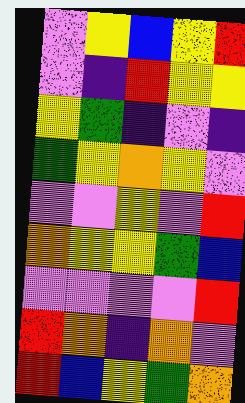[["violet", "yellow", "blue", "yellow", "red"], ["violet", "indigo", "red", "yellow", "yellow"], ["yellow", "green", "indigo", "violet", "indigo"], ["green", "yellow", "orange", "yellow", "violet"], ["violet", "violet", "yellow", "violet", "red"], ["orange", "yellow", "yellow", "green", "blue"], ["violet", "violet", "violet", "violet", "red"], ["red", "orange", "indigo", "orange", "violet"], ["red", "blue", "yellow", "green", "orange"]]